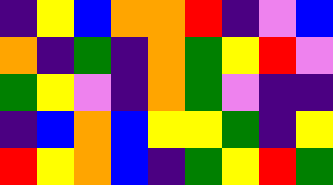[["indigo", "yellow", "blue", "orange", "orange", "red", "indigo", "violet", "blue"], ["orange", "indigo", "green", "indigo", "orange", "green", "yellow", "red", "violet"], ["green", "yellow", "violet", "indigo", "orange", "green", "violet", "indigo", "indigo"], ["indigo", "blue", "orange", "blue", "yellow", "yellow", "green", "indigo", "yellow"], ["red", "yellow", "orange", "blue", "indigo", "green", "yellow", "red", "green"]]